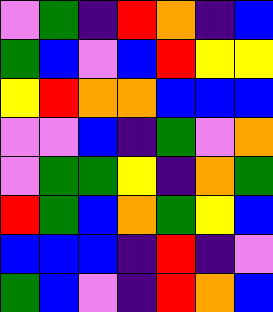[["violet", "green", "indigo", "red", "orange", "indigo", "blue"], ["green", "blue", "violet", "blue", "red", "yellow", "yellow"], ["yellow", "red", "orange", "orange", "blue", "blue", "blue"], ["violet", "violet", "blue", "indigo", "green", "violet", "orange"], ["violet", "green", "green", "yellow", "indigo", "orange", "green"], ["red", "green", "blue", "orange", "green", "yellow", "blue"], ["blue", "blue", "blue", "indigo", "red", "indigo", "violet"], ["green", "blue", "violet", "indigo", "red", "orange", "blue"]]